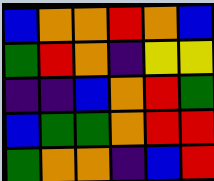[["blue", "orange", "orange", "red", "orange", "blue"], ["green", "red", "orange", "indigo", "yellow", "yellow"], ["indigo", "indigo", "blue", "orange", "red", "green"], ["blue", "green", "green", "orange", "red", "red"], ["green", "orange", "orange", "indigo", "blue", "red"]]